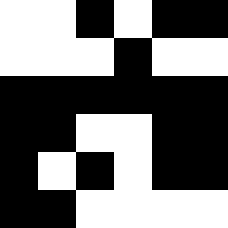[["white", "white", "black", "white", "black", "black"], ["white", "white", "white", "black", "white", "white"], ["black", "black", "black", "black", "black", "black"], ["black", "black", "white", "white", "black", "black"], ["black", "white", "black", "white", "black", "black"], ["black", "black", "white", "white", "white", "white"]]